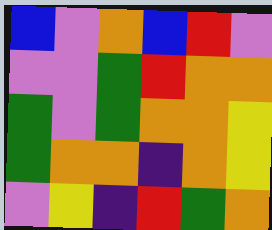[["blue", "violet", "orange", "blue", "red", "violet"], ["violet", "violet", "green", "red", "orange", "orange"], ["green", "violet", "green", "orange", "orange", "yellow"], ["green", "orange", "orange", "indigo", "orange", "yellow"], ["violet", "yellow", "indigo", "red", "green", "orange"]]